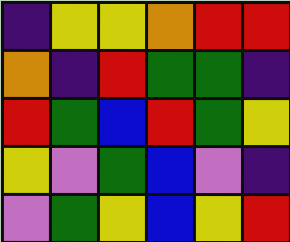[["indigo", "yellow", "yellow", "orange", "red", "red"], ["orange", "indigo", "red", "green", "green", "indigo"], ["red", "green", "blue", "red", "green", "yellow"], ["yellow", "violet", "green", "blue", "violet", "indigo"], ["violet", "green", "yellow", "blue", "yellow", "red"]]